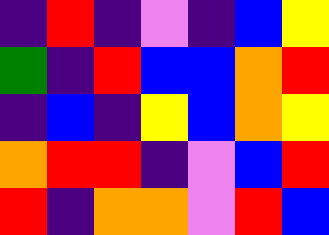[["indigo", "red", "indigo", "violet", "indigo", "blue", "yellow"], ["green", "indigo", "red", "blue", "blue", "orange", "red"], ["indigo", "blue", "indigo", "yellow", "blue", "orange", "yellow"], ["orange", "red", "red", "indigo", "violet", "blue", "red"], ["red", "indigo", "orange", "orange", "violet", "red", "blue"]]